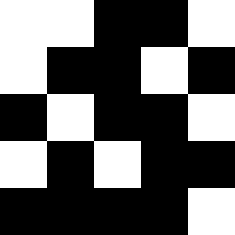[["white", "white", "black", "black", "white"], ["white", "black", "black", "white", "black"], ["black", "white", "black", "black", "white"], ["white", "black", "white", "black", "black"], ["black", "black", "black", "black", "white"]]